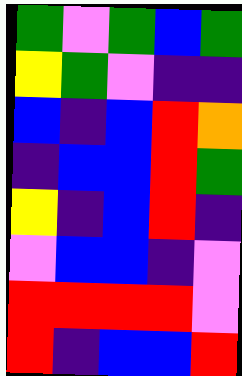[["green", "violet", "green", "blue", "green"], ["yellow", "green", "violet", "indigo", "indigo"], ["blue", "indigo", "blue", "red", "orange"], ["indigo", "blue", "blue", "red", "green"], ["yellow", "indigo", "blue", "red", "indigo"], ["violet", "blue", "blue", "indigo", "violet"], ["red", "red", "red", "red", "violet"], ["red", "indigo", "blue", "blue", "red"]]